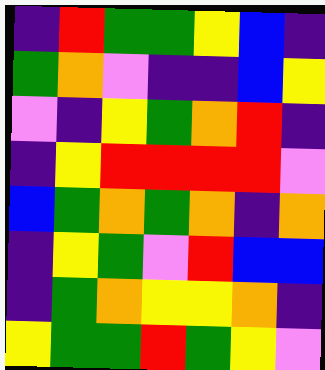[["indigo", "red", "green", "green", "yellow", "blue", "indigo"], ["green", "orange", "violet", "indigo", "indigo", "blue", "yellow"], ["violet", "indigo", "yellow", "green", "orange", "red", "indigo"], ["indigo", "yellow", "red", "red", "red", "red", "violet"], ["blue", "green", "orange", "green", "orange", "indigo", "orange"], ["indigo", "yellow", "green", "violet", "red", "blue", "blue"], ["indigo", "green", "orange", "yellow", "yellow", "orange", "indigo"], ["yellow", "green", "green", "red", "green", "yellow", "violet"]]